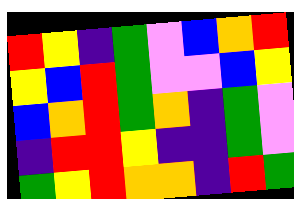[["red", "yellow", "indigo", "green", "violet", "blue", "orange", "red"], ["yellow", "blue", "red", "green", "violet", "violet", "blue", "yellow"], ["blue", "orange", "red", "green", "orange", "indigo", "green", "violet"], ["indigo", "red", "red", "yellow", "indigo", "indigo", "green", "violet"], ["green", "yellow", "red", "orange", "orange", "indigo", "red", "green"]]